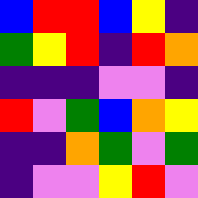[["blue", "red", "red", "blue", "yellow", "indigo"], ["green", "yellow", "red", "indigo", "red", "orange"], ["indigo", "indigo", "indigo", "violet", "violet", "indigo"], ["red", "violet", "green", "blue", "orange", "yellow"], ["indigo", "indigo", "orange", "green", "violet", "green"], ["indigo", "violet", "violet", "yellow", "red", "violet"]]